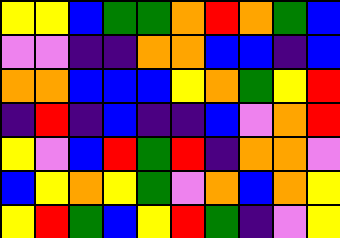[["yellow", "yellow", "blue", "green", "green", "orange", "red", "orange", "green", "blue"], ["violet", "violet", "indigo", "indigo", "orange", "orange", "blue", "blue", "indigo", "blue"], ["orange", "orange", "blue", "blue", "blue", "yellow", "orange", "green", "yellow", "red"], ["indigo", "red", "indigo", "blue", "indigo", "indigo", "blue", "violet", "orange", "red"], ["yellow", "violet", "blue", "red", "green", "red", "indigo", "orange", "orange", "violet"], ["blue", "yellow", "orange", "yellow", "green", "violet", "orange", "blue", "orange", "yellow"], ["yellow", "red", "green", "blue", "yellow", "red", "green", "indigo", "violet", "yellow"]]